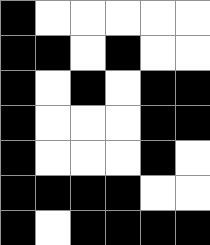[["black", "white", "white", "white", "white", "white"], ["black", "black", "white", "black", "white", "white"], ["black", "white", "black", "white", "black", "black"], ["black", "white", "white", "white", "black", "black"], ["black", "white", "white", "white", "black", "white"], ["black", "black", "black", "black", "white", "white"], ["black", "white", "black", "black", "black", "black"]]